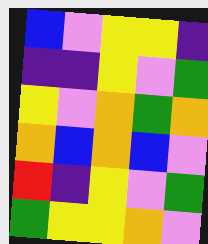[["blue", "violet", "yellow", "yellow", "indigo"], ["indigo", "indigo", "yellow", "violet", "green"], ["yellow", "violet", "orange", "green", "orange"], ["orange", "blue", "orange", "blue", "violet"], ["red", "indigo", "yellow", "violet", "green"], ["green", "yellow", "yellow", "orange", "violet"]]